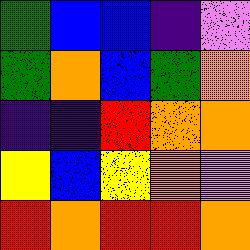[["green", "blue", "blue", "indigo", "violet"], ["green", "orange", "blue", "green", "orange"], ["indigo", "indigo", "red", "orange", "orange"], ["yellow", "blue", "yellow", "orange", "violet"], ["red", "orange", "red", "red", "orange"]]